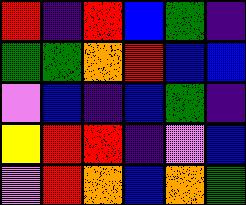[["red", "indigo", "red", "blue", "green", "indigo"], ["green", "green", "orange", "red", "blue", "blue"], ["violet", "blue", "indigo", "blue", "green", "indigo"], ["yellow", "red", "red", "indigo", "violet", "blue"], ["violet", "red", "orange", "blue", "orange", "green"]]